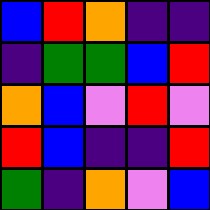[["blue", "red", "orange", "indigo", "indigo"], ["indigo", "green", "green", "blue", "red"], ["orange", "blue", "violet", "red", "violet"], ["red", "blue", "indigo", "indigo", "red"], ["green", "indigo", "orange", "violet", "blue"]]